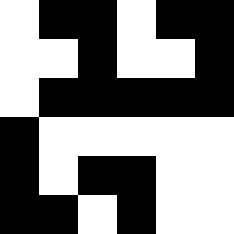[["white", "black", "black", "white", "black", "black"], ["white", "white", "black", "white", "white", "black"], ["white", "black", "black", "black", "black", "black"], ["black", "white", "white", "white", "white", "white"], ["black", "white", "black", "black", "white", "white"], ["black", "black", "white", "black", "white", "white"]]